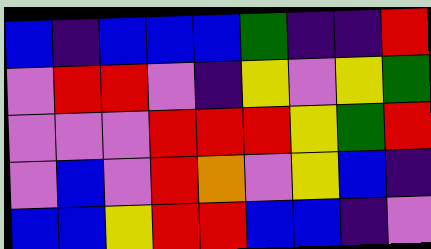[["blue", "indigo", "blue", "blue", "blue", "green", "indigo", "indigo", "red"], ["violet", "red", "red", "violet", "indigo", "yellow", "violet", "yellow", "green"], ["violet", "violet", "violet", "red", "red", "red", "yellow", "green", "red"], ["violet", "blue", "violet", "red", "orange", "violet", "yellow", "blue", "indigo"], ["blue", "blue", "yellow", "red", "red", "blue", "blue", "indigo", "violet"]]